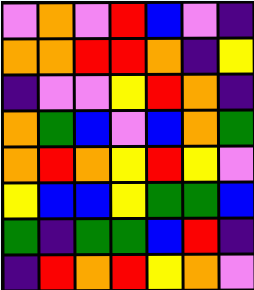[["violet", "orange", "violet", "red", "blue", "violet", "indigo"], ["orange", "orange", "red", "red", "orange", "indigo", "yellow"], ["indigo", "violet", "violet", "yellow", "red", "orange", "indigo"], ["orange", "green", "blue", "violet", "blue", "orange", "green"], ["orange", "red", "orange", "yellow", "red", "yellow", "violet"], ["yellow", "blue", "blue", "yellow", "green", "green", "blue"], ["green", "indigo", "green", "green", "blue", "red", "indigo"], ["indigo", "red", "orange", "red", "yellow", "orange", "violet"]]